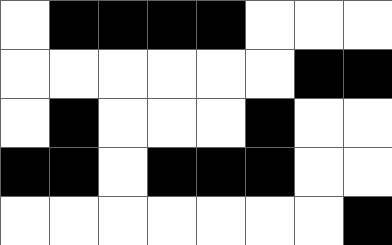[["white", "black", "black", "black", "black", "white", "white", "white"], ["white", "white", "white", "white", "white", "white", "black", "black"], ["white", "black", "white", "white", "white", "black", "white", "white"], ["black", "black", "white", "black", "black", "black", "white", "white"], ["white", "white", "white", "white", "white", "white", "white", "black"]]